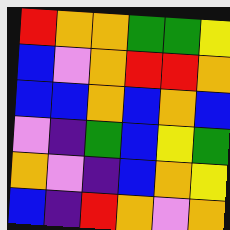[["red", "orange", "orange", "green", "green", "yellow"], ["blue", "violet", "orange", "red", "red", "orange"], ["blue", "blue", "orange", "blue", "orange", "blue"], ["violet", "indigo", "green", "blue", "yellow", "green"], ["orange", "violet", "indigo", "blue", "orange", "yellow"], ["blue", "indigo", "red", "orange", "violet", "orange"]]